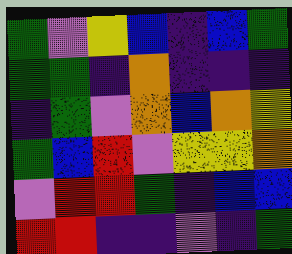[["green", "violet", "yellow", "blue", "indigo", "blue", "green"], ["green", "green", "indigo", "orange", "indigo", "indigo", "indigo"], ["indigo", "green", "violet", "orange", "blue", "orange", "yellow"], ["green", "blue", "red", "violet", "yellow", "yellow", "orange"], ["violet", "red", "red", "green", "indigo", "blue", "blue"], ["red", "red", "indigo", "indigo", "violet", "indigo", "green"]]